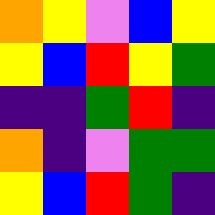[["orange", "yellow", "violet", "blue", "yellow"], ["yellow", "blue", "red", "yellow", "green"], ["indigo", "indigo", "green", "red", "indigo"], ["orange", "indigo", "violet", "green", "green"], ["yellow", "blue", "red", "green", "indigo"]]